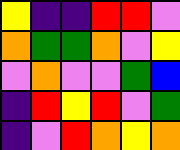[["yellow", "indigo", "indigo", "red", "red", "violet"], ["orange", "green", "green", "orange", "violet", "yellow"], ["violet", "orange", "violet", "violet", "green", "blue"], ["indigo", "red", "yellow", "red", "violet", "green"], ["indigo", "violet", "red", "orange", "yellow", "orange"]]